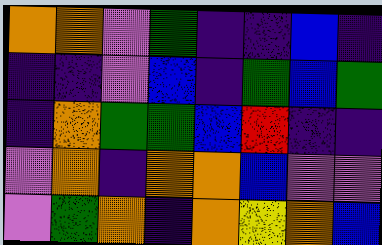[["orange", "orange", "violet", "green", "indigo", "indigo", "blue", "indigo"], ["indigo", "indigo", "violet", "blue", "indigo", "green", "blue", "green"], ["indigo", "orange", "green", "green", "blue", "red", "indigo", "indigo"], ["violet", "orange", "indigo", "orange", "orange", "blue", "violet", "violet"], ["violet", "green", "orange", "indigo", "orange", "yellow", "orange", "blue"]]